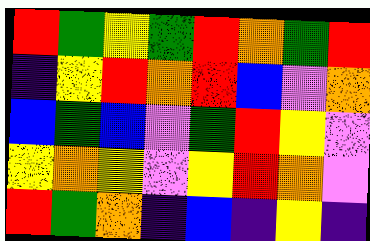[["red", "green", "yellow", "green", "red", "orange", "green", "red"], ["indigo", "yellow", "red", "orange", "red", "blue", "violet", "orange"], ["blue", "green", "blue", "violet", "green", "red", "yellow", "violet"], ["yellow", "orange", "yellow", "violet", "yellow", "red", "orange", "violet"], ["red", "green", "orange", "indigo", "blue", "indigo", "yellow", "indigo"]]